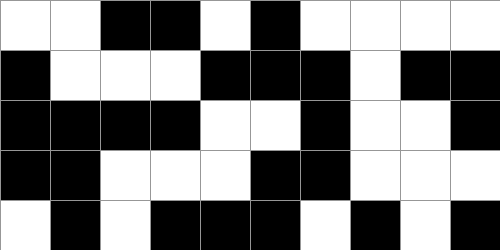[["white", "white", "black", "black", "white", "black", "white", "white", "white", "white"], ["black", "white", "white", "white", "black", "black", "black", "white", "black", "black"], ["black", "black", "black", "black", "white", "white", "black", "white", "white", "black"], ["black", "black", "white", "white", "white", "black", "black", "white", "white", "white"], ["white", "black", "white", "black", "black", "black", "white", "black", "white", "black"]]